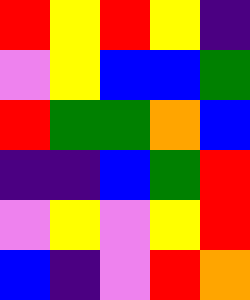[["red", "yellow", "red", "yellow", "indigo"], ["violet", "yellow", "blue", "blue", "green"], ["red", "green", "green", "orange", "blue"], ["indigo", "indigo", "blue", "green", "red"], ["violet", "yellow", "violet", "yellow", "red"], ["blue", "indigo", "violet", "red", "orange"]]